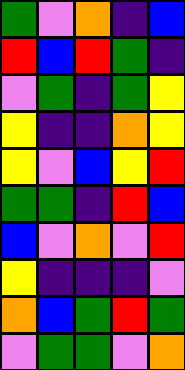[["green", "violet", "orange", "indigo", "blue"], ["red", "blue", "red", "green", "indigo"], ["violet", "green", "indigo", "green", "yellow"], ["yellow", "indigo", "indigo", "orange", "yellow"], ["yellow", "violet", "blue", "yellow", "red"], ["green", "green", "indigo", "red", "blue"], ["blue", "violet", "orange", "violet", "red"], ["yellow", "indigo", "indigo", "indigo", "violet"], ["orange", "blue", "green", "red", "green"], ["violet", "green", "green", "violet", "orange"]]